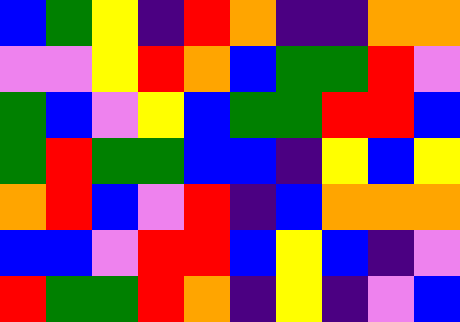[["blue", "green", "yellow", "indigo", "red", "orange", "indigo", "indigo", "orange", "orange"], ["violet", "violet", "yellow", "red", "orange", "blue", "green", "green", "red", "violet"], ["green", "blue", "violet", "yellow", "blue", "green", "green", "red", "red", "blue"], ["green", "red", "green", "green", "blue", "blue", "indigo", "yellow", "blue", "yellow"], ["orange", "red", "blue", "violet", "red", "indigo", "blue", "orange", "orange", "orange"], ["blue", "blue", "violet", "red", "red", "blue", "yellow", "blue", "indigo", "violet"], ["red", "green", "green", "red", "orange", "indigo", "yellow", "indigo", "violet", "blue"]]